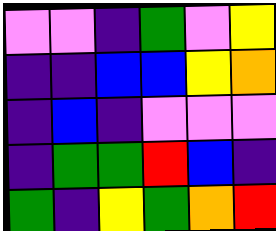[["violet", "violet", "indigo", "green", "violet", "yellow"], ["indigo", "indigo", "blue", "blue", "yellow", "orange"], ["indigo", "blue", "indigo", "violet", "violet", "violet"], ["indigo", "green", "green", "red", "blue", "indigo"], ["green", "indigo", "yellow", "green", "orange", "red"]]